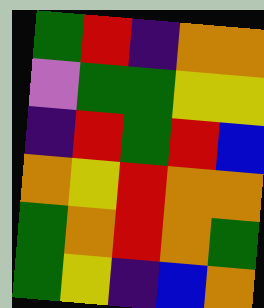[["green", "red", "indigo", "orange", "orange"], ["violet", "green", "green", "yellow", "yellow"], ["indigo", "red", "green", "red", "blue"], ["orange", "yellow", "red", "orange", "orange"], ["green", "orange", "red", "orange", "green"], ["green", "yellow", "indigo", "blue", "orange"]]